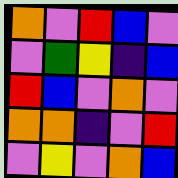[["orange", "violet", "red", "blue", "violet"], ["violet", "green", "yellow", "indigo", "blue"], ["red", "blue", "violet", "orange", "violet"], ["orange", "orange", "indigo", "violet", "red"], ["violet", "yellow", "violet", "orange", "blue"]]